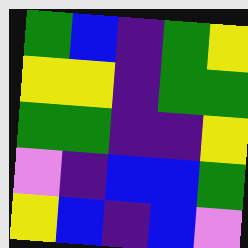[["green", "blue", "indigo", "green", "yellow"], ["yellow", "yellow", "indigo", "green", "green"], ["green", "green", "indigo", "indigo", "yellow"], ["violet", "indigo", "blue", "blue", "green"], ["yellow", "blue", "indigo", "blue", "violet"]]